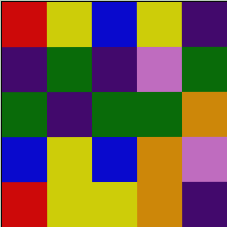[["red", "yellow", "blue", "yellow", "indigo"], ["indigo", "green", "indigo", "violet", "green"], ["green", "indigo", "green", "green", "orange"], ["blue", "yellow", "blue", "orange", "violet"], ["red", "yellow", "yellow", "orange", "indigo"]]